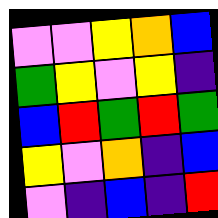[["violet", "violet", "yellow", "orange", "blue"], ["green", "yellow", "violet", "yellow", "indigo"], ["blue", "red", "green", "red", "green"], ["yellow", "violet", "orange", "indigo", "blue"], ["violet", "indigo", "blue", "indigo", "red"]]